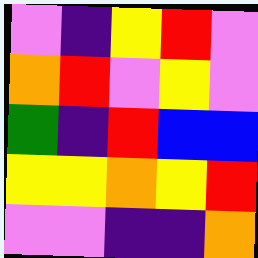[["violet", "indigo", "yellow", "red", "violet"], ["orange", "red", "violet", "yellow", "violet"], ["green", "indigo", "red", "blue", "blue"], ["yellow", "yellow", "orange", "yellow", "red"], ["violet", "violet", "indigo", "indigo", "orange"]]